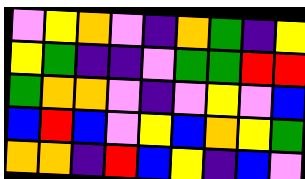[["violet", "yellow", "orange", "violet", "indigo", "orange", "green", "indigo", "yellow"], ["yellow", "green", "indigo", "indigo", "violet", "green", "green", "red", "red"], ["green", "orange", "orange", "violet", "indigo", "violet", "yellow", "violet", "blue"], ["blue", "red", "blue", "violet", "yellow", "blue", "orange", "yellow", "green"], ["orange", "orange", "indigo", "red", "blue", "yellow", "indigo", "blue", "violet"]]